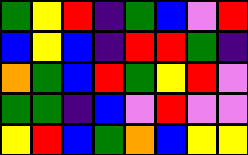[["green", "yellow", "red", "indigo", "green", "blue", "violet", "red"], ["blue", "yellow", "blue", "indigo", "red", "red", "green", "indigo"], ["orange", "green", "blue", "red", "green", "yellow", "red", "violet"], ["green", "green", "indigo", "blue", "violet", "red", "violet", "violet"], ["yellow", "red", "blue", "green", "orange", "blue", "yellow", "yellow"]]